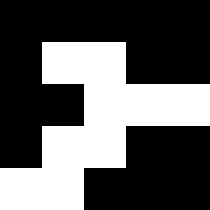[["black", "black", "black", "black", "black"], ["black", "white", "white", "black", "black"], ["black", "black", "white", "white", "white"], ["black", "white", "white", "black", "black"], ["white", "white", "black", "black", "black"]]